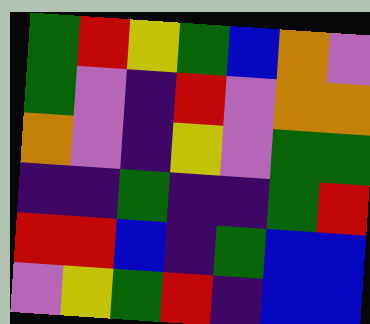[["green", "red", "yellow", "green", "blue", "orange", "violet"], ["green", "violet", "indigo", "red", "violet", "orange", "orange"], ["orange", "violet", "indigo", "yellow", "violet", "green", "green"], ["indigo", "indigo", "green", "indigo", "indigo", "green", "red"], ["red", "red", "blue", "indigo", "green", "blue", "blue"], ["violet", "yellow", "green", "red", "indigo", "blue", "blue"]]